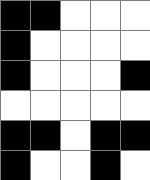[["black", "black", "white", "white", "white"], ["black", "white", "white", "white", "white"], ["black", "white", "white", "white", "black"], ["white", "white", "white", "white", "white"], ["black", "black", "white", "black", "black"], ["black", "white", "white", "black", "white"]]